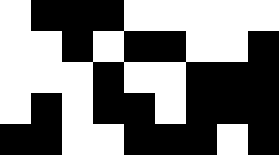[["white", "black", "black", "black", "white", "white", "white", "white", "white"], ["white", "white", "black", "white", "black", "black", "white", "white", "black"], ["white", "white", "white", "black", "white", "white", "black", "black", "black"], ["white", "black", "white", "black", "black", "white", "black", "black", "black"], ["black", "black", "white", "white", "black", "black", "black", "white", "black"]]